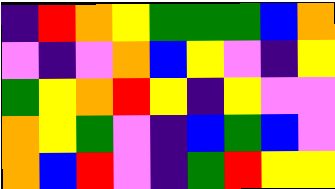[["indigo", "red", "orange", "yellow", "green", "green", "green", "blue", "orange"], ["violet", "indigo", "violet", "orange", "blue", "yellow", "violet", "indigo", "yellow"], ["green", "yellow", "orange", "red", "yellow", "indigo", "yellow", "violet", "violet"], ["orange", "yellow", "green", "violet", "indigo", "blue", "green", "blue", "violet"], ["orange", "blue", "red", "violet", "indigo", "green", "red", "yellow", "yellow"]]